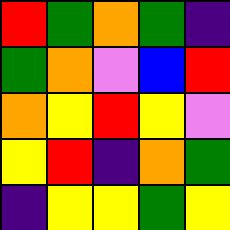[["red", "green", "orange", "green", "indigo"], ["green", "orange", "violet", "blue", "red"], ["orange", "yellow", "red", "yellow", "violet"], ["yellow", "red", "indigo", "orange", "green"], ["indigo", "yellow", "yellow", "green", "yellow"]]